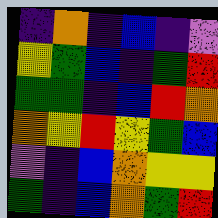[["indigo", "orange", "indigo", "blue", "indigo", "violet"], ["yellow", "green", "blue", "indigo", "green", "red"], ["green", "green", "indigo", "blue", "red", "orange"], ["orange", "yellow", "red", "yellow", "green", "blue"], ["violet", "indigo", "blue", "orange", "yellow", "yellow"], ["green", "indigo", "blue", "orange", "green", "red"]]